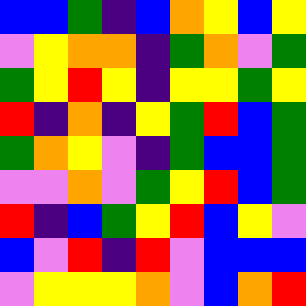[["blue", "blue", "green", "indigo", "blue", "orange", "yellow", "blue", "yellow"], ["violet", "yellow", "orange", "orange", "indigo", "green", "orange", "violet", "green"], ["green", "yellow", "red", "yellow", "indigo", "yellow", "yellow", "green", "yellow"], ["red", "indigo", "orange", "indigo", "yellow", "green", "red", "blue", "green"], ["green", "orange", "yellow", "violet", "indigo", "green", "blue", "blue", "green"], ["violet", "violet", "orange", "violet", "green", "yellow", "red", "blue", "green"], ["red", "indigo", "blue", "green", "yellow", "red", "blue", "yellow", "violet"], ["blue", "violet", "red", "indigo", "red", "violet", "blue", "blue", "blue"], ["violet", "yellow", "yellow", "yellow", "orange", "violet", "blue", "orange", "red"]]